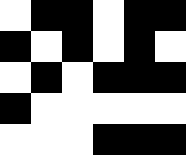[["white", "black", "black", "white", "black", "black"], ["black", "white", "black", "white", "black", "white"], ["white", "black", "white", "black", "black", "black"], ["black", "white", "white", "white", "white", "white"], ["white", "white", "white", "black", "black", "black"]]